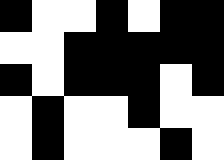[["black", "white", "white", "black", "white", "black", "black"], ["white", "white", "black", "black", "black", "black", "black"], ["black", "white", "black", "black", "black", "white", "black"], ["white", "black", "white", "white", "black", "white", "white"], ["white", "black", "white", "white", "white", "black", "white"]]